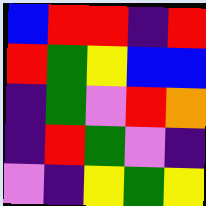[["blue", "red", "red", "indigo", "red"], ["red", "green", "yellow", "blue", "blue"], ["indigo", "green", "violet", "red", "orange"], ["indigo", "red", "green", "violet", "indigo"], ["violet", "indigo", "yellow", "green", "yellow"]]